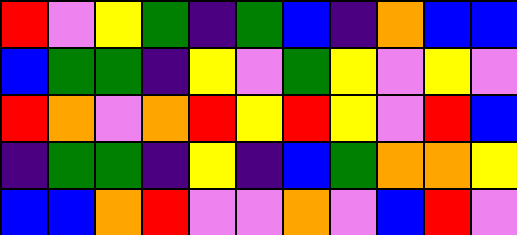[["red", "violet", "yellow", "green", "indigo", "green", "blue", "indigo", "orange", "blue", "blue"], ["blue", "green", "green", "indigo", "yellow", "violet", "green", "yellow", "violet", "yellow", "violet"], ["red", "orange", "violet", "orange", "red", "yellow", "red", "yellow", "violet", "red", "blue"], ["indigo", "green", "green", "indigo", "yellow", "indigo", "blue", "green", "orange", "orange", "yellow"], ["blue", "blue", "orange", "red", "violet", "violet", "orange", "violet", "blue", "red", "violet"]]